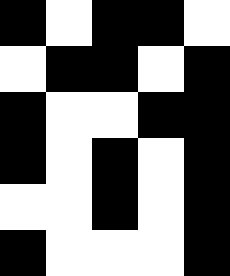[["black", "white", "black", "black", "white"], ["white", "black", "black", "white", "black"], ["black", "white", "white", "black", "black"], ["black", "white", "black", "white", "black"], ["white", "white", "black", "white", "black"], ["black", "white", "white", "white", "black"]]